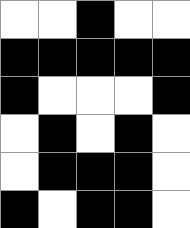[["white", "white", "black", "white", "white"], ["black", "black", "black", "black", "black"], ["black", "white", "white", "white", "black"], ["white", "black", "white", "black", "white"], ["white", "black", "black", "black", "white"], ["black", "white", "black", "black", "white"]]